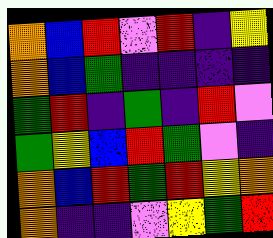[["orange", "blue", "red", "violet", "red", "indigo", "yellow"], ["orange", "blue", "green", "indigo", "indigo", "indigo", "indigo"], ["green", "red", "indigo", "green", "indigo", "red", "violet"], ["green", "yellow", "blue", "red", "green", "violet", "indigo"], ["orange", "blue", "red", "green", "red", "yellow", "orange"], ["orange", "indigo", "indigo", "violet", "yellow", "green", "red"]]